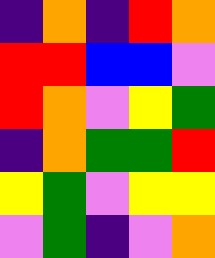[["indigo", "orange", "indigo", "red", "orange"], ["red", "red", "blue", "blue", "violet"], ["red", "orange", "violet", "yellow", "green"], ["indigo", "orange", "green", "green", "red"], ["yellow", "green", "violet", "yellow", "yellow"], ["violet", "green", "indigo", "violet", "orange"]]